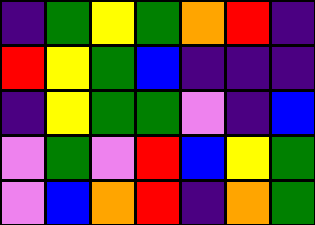[["indigo", "green", "yellow", "green", "orange", "red", "indigo"], ["red", "yellow", "green", "blue", "indigo", "indigo", "indigo"], ["indigo", "yellow", "green", "green", "violet", "indigo", "blue"], ["violet", "green", "violet", "red", "blue", "yellow", "green"], ["violet", "blue", "orange", "red", "indigo", "orange", "green"]]